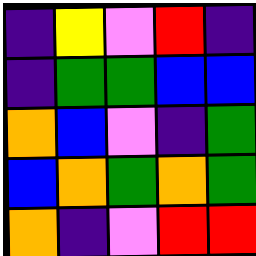[["indigo", "yellow", "violet", "red", "indigo"], ["indigo", "green", "green", "blue", "blue"], ["orange", "blue", "violet", "indigo", "green"], ["blue", "orange", "green", "orange", "green"], ["orange", "indigo", "violet", "red", "red"]]